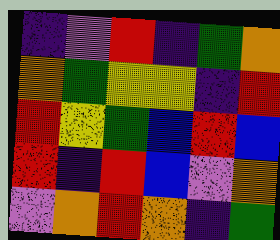[["indigo", "violet", "red", "indigo", "green", "orange"], ["orange", "green", "yellow", "yellow", "indigo", "red"], ["red", "yellow", "green", "blue", "red", "blue"], ["red", "indigo", "red", "blue", "violet", "orange"], ["violet", "orange", "red", "orange", "indigo", "green"]]